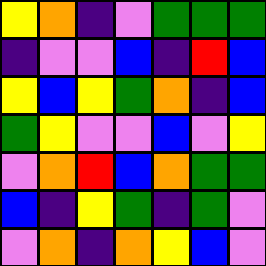[["yellow", "orange", "indigo", "violet", "green", "green", "green"], ["indigo", "violet", "violet", "blue", "indigo", "red", "blue"], ["yellow", "blue", "yellow", "green", "orange", "indigo", "blue"], ["green", "yellow", "violet", "violet", "blue", "violet", "yellow"], ["violet", "orange", "red", "blue", "orange", "green", "green"], ["blue", "indigo", "yellow", "green", "indigo", "green", "violet"], ["violet", "orange", "indigo", "orange", "yellow", "blue", "violet"]]